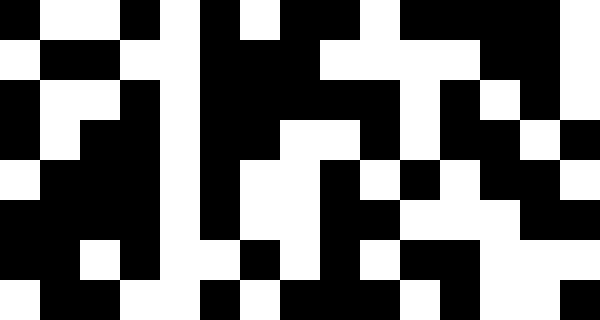[["black", "white", "white", "black", "white", "black", "white", "black", "black", "white", "black", "black", "black", "black", "white"], ["white", "black", "black", "white", "white", "black", "black", "black", "white", "white", "white", "white", "black", "black", "white"], ["black", "white", "white", "black", "white", "black", "black", "black", "black", "black", "white", "black", "white", "black", "white"], ["black", "white", "black", "black", "white", "black", "black", "white", "white", "black", "white", "black", "black", "white", "black"], ["white", "black", "black", "black", "white", "black", "white", "white", "black", "white", "black", "white", "black", "black", "white"], ["black", "black", "black", "black", "white", "black", "white", "white", "black", "black", "white", "white", "white", "black", "black"], ["black", "black", "white", "black", "white", "white", "black", "white", "black", "white", "black", "black", "white", "white", "white"], ["white", "black", "black", "white", "white", "black", "white", "black", "black", "black", "white", "black", "white", "white", "black"]]